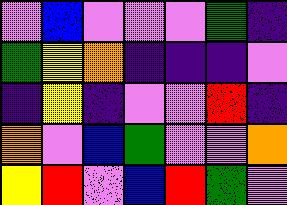[["violet", "blue", "violet", "violet", "violet", "green", "indigo"], ["green", "yellow", "orange", "indigo", "indigo", "indigo", "violet"], ["indigo", "yellow", "indigo", "violet", "violet", "red", "indigo"], ["orange", "violet", "blue", "green", "violet", "violet", "orange"], ["yellow", "red", "violet", "blue", "red", "green", "violet"]]